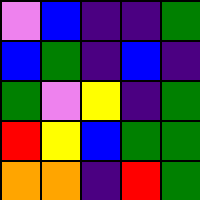[["violet", "blue", "indigo", "indigo", "green"], ["blue", "green", "indigo", "blue", "indigo"], ["green", "violet", "yellow", "indigo", "green"], ["red", "yellow", "blue", "green", "green"], ["orange", "orange", "indigo", "red", "green"]]